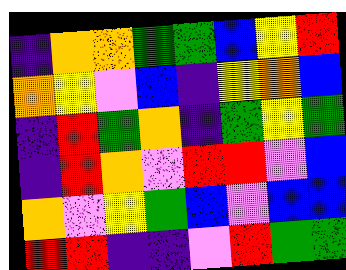[["indigo", "orange", "orange", "green", "green", "blue", "yellow", "red"], ["orange", "yellow", "violet", "blue", "indigo", "yellow", "orange", "blue"], ["indigo", "red", "green", "orange", "indigo", "green", "yellow", "green"], ["indigo", "red", "orange", "violet", "red", "red", "violet", "blue"], ["orange", "violet", "yellow", "green", "blue", "violet", "blue", "blue"], ["red", "red", "indigo", "indigo", "violet", "red", "green", "green"]]